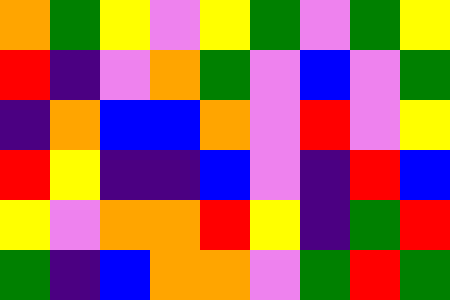[["orange", "green", "yellow", "violet", "yellow", "green", "violet", "green", "yellow"], ["red", "indigo", "violet", "orange", "green", "violet", "blue", "violet", "green"], ["indigo", "orange", "blue", "blue", "orange", "violet", "red", "violet", "yellow"], ["red", "yellow", "indigo", "indigo", "blue", "violet", "indigo", "red", "blue"], ["yellow", "violet", "orange", "orange", "red", "yellow", "indigo", "green", "red"], ["green", "indigo", "blue", "orange", "orange", "violet", "green", "red", "green"]]